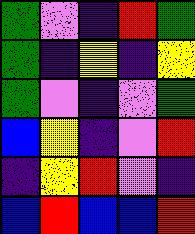[["green", "violet", "indigo", "red", "green"], ["green", "indigo", "yellow", "indigo", "yellow"], ["green", "violet", "indigo", "violet", "green"], ["blue", "yellow", "indigo", "violet", "red"], ["indigo", "yellow", "red", "violet", "indigo"], ["blue", "red", "blue", "blue", "red"]]